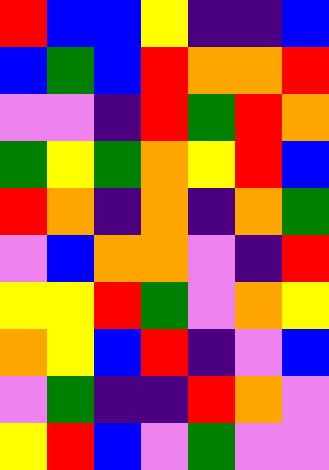[["red", "blue", "blue", "yellow", "indigo", "indigo", "blue"], ["blue", "green", "blue", "red", "orange", "orange", "red"], ["violet", "violet", "indigo", "red", "green", "red", "orange"], ["green", "yellow", "green", "orange", "yellow", "red", "blue"], ["red", "orange", "indigo", "orange", "indigo", "orange", "green"], ["violet", "blue", "orange", "orange", "violet", "indigo", "red"], ["yellow", "yellow", "red", "green", "violet", "orange", "yellow"], ["orange", "yellow", "blue", "red", "indigo", "violet", "blue"], ["violet", "green", "indigo", "indigo", "red", "orange", "violet"], ["yellow", "red", "blue", "violet", "green", "violet", "violet"]]